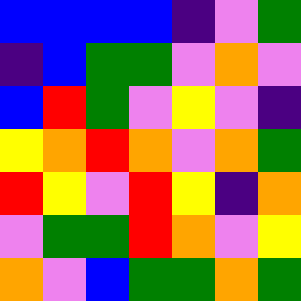[["blue", "blue", "blue", "blue", "indigo", "violet", "green"], ["indigo", "blue", "green", "green", "violet", "orange", "violet"], ["blue", "red", "green", "violet", "yellow", "violet", "indigo"], ["yellow", "orange", "red", "orange", "violet", "orange", "green"], ["red", "yellow", "violet", "red", "yellow", "indigo", "orange"], ["violet", "green", "green", "red", "orange", "violet", "yellow"], ["orange", "violet", "blue", "green", "green", "orange", "green"]]